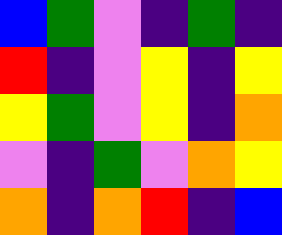[["blue", "green", "violet", "indigo", "green", "indigo"], ["red", "indigo", "violet", "yellow", "indigo", "yellow"], ["yellow", "green", "violet", "yellow", "indigo", "orange"], ["violet", "indigo", "green", "violet", "orange", "yellow"], ["orange", "indigo", "orange", "red", "indigo", "blue"]]